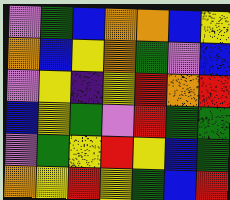[["violet", "green", "blue", "orange", "orange", "blue", "yellow"], ["orange", "blue", "yellow", "orange", "green", "violet", "blue"], ["violet", "yellow", "indigo", "yellow", "red", "orange", "red"], ["blue", "yellow", "green", "violet", "red", "green", "green"], ["violet", "green", "yellow", "red", "yellow", "blue", "green"], ["orange", "yellow", "red", "yellow", "green", "blue", "red"]]